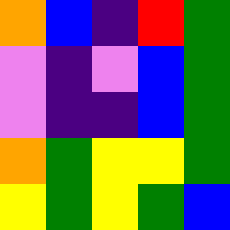[["orange", "blue", "indigo", "red", "green"], ["violet", "indigo", "violet", "blue", "green"], ["violet", "indigo", "indigo", "blue", "green"], ["orange", "green", "yellow", "yellow", "green"], ["yellow", "green", "yellow", "green", "blue"]]